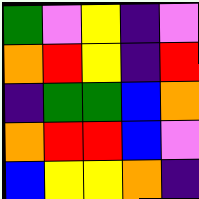[["green", "violet", "yellow", "indigo", "violet"], ["orange", "red", "yellow", "indigo", "red"], ["indigo", "green", "green", "blue", "orange"], ["orange", "red", "red", "blue", "violet"], ["blue", "yellow", "yellow", "orange", "indigo"]]